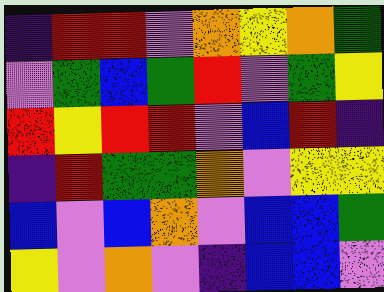[["indigo", "red", "red", "violet", "orange", "yellow", "orange", "green"], ["violet", "green", "blue", "green", "red", "violet", "green", "yellow"], ["red", "yellow", "red", "red", "violet", "blue", "red", "indigo"], ["indigo", "red", "green", "green", "orange", "violet", "yellow", "yellow"], ["blue", "violet", "blue", "orange", "violet", "blue", "blue", "green"], ["yellow", "violet", "orange", "violet", "indigo", "blue", "blue", "violet"]]